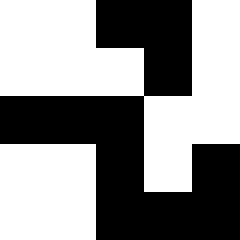[["white", "white", "black", "black", "white"], ["white", "white", "white", "black", "white"], ["black", "black", "black", "white", "white"], ["white", "white", "black", "white", "black"], ["white", "white", "black", "black", "black"]]